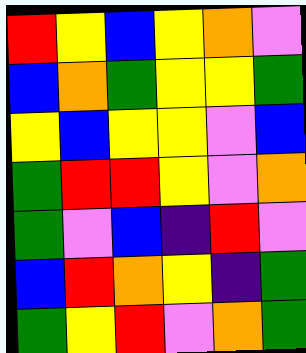[["red", "yellow", "blue", "yellow", "orange", "violet"], ["blue", "orange", "green", "yellow", "yellow", "green"], ["yellow", "blue", "yellow", "yellow", "violet", "blue"], ["green", "red", "red", "yellow", "violet", "orange"], ["green", "violet", "blue", "indigo", "red", "violet"], ["blue", "red", "orange", "yellow", "indigo", "green"], ["green", "yellow", "red", "violet", "orange", "green"]]